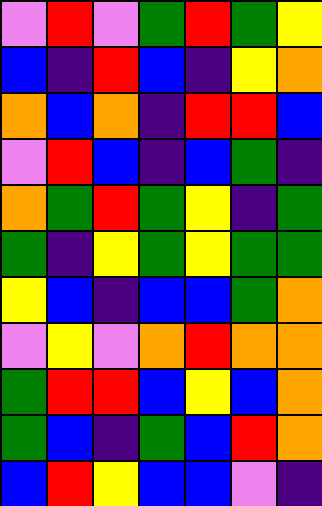[["violet", "red", "violet", "green", "red", "green", "yellow"], ["blue", "indigo", "red", "blue", "indigo", "yellow", "orange"], ["orange", "blue", "orange", "indigo", "red", "red", "blue"], ["violet", "red", "blue", "indigo", "blue", "green", "indigo"], ["orange", "green", "red", "green", "yellow", "indigo", "green"], ["green", "indigo", "yellow", "green", "yellow", "green", "green"], ["yellow", "blue", "indigo", "blue", "blue", "green", "orange"], ["violet", "yellow", "violet", "orange", "red", "orange", "orange"], ["green", "red", "red", "blue", "yellow", "blue", "orange"], ["green", "blue", "indigo", "green", "blue", "red", "orange"], ["blue", "red", "yellow", "blue", "blue", "violet", "indigo"]]